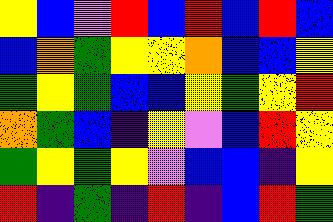[["yellow", "blue", "violet", "red", "blue", "red", "blue", "red", "blue"], ["blue", "orange", "green", "yellow", "yellow", "orange", "blue", "blue", "yellow"], ["green", "yellow", "green", "blue", "blue", "yellow", "green", "yellow", "red"], ["orange", "green", "blue", "indigo", "yellow", "violet", "blue", "red", "yellow"], ["green", "yellow", "green", "yellow", "violet", "blue", "blue", "indigo", "yellow"], ["red", "indigo", "green", "indigo", "red", "indigo", "blue", "red", "green"]]